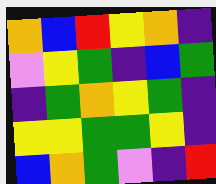[["orange", "blue", "red", "yellow", "orange", "indigo"], ["violet", "yellow", "green", "indigo", "blue", "green"], ["indigo", "green", "orange", "yellow", "green", "indigo"], ["yellow", "yellow", "green", "green", "yellow", "indigo"], ["blue", "orange", "green", "violet", "indigo", "red"]]